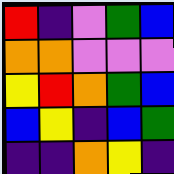[["red", "indigo", "violet", "green", "blue"], ["orange", "orange", "violet", "violet", "violet"], ["yellow", "red", "orange", "green", "blue"], ["blue", "yellow", "indigo", "blue", "green"], ["indigo", "indigo", "orange", "yellow", "indigo"]]